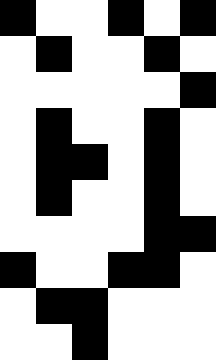[["black", "white", "white", "black", "white", "black"], ["white", "black", "white", "white", "black", "white"], ["white", "white", "white", "white", "white", "black"], ["white", "black", "white", "white", "black", "white"], ["white", "black", "black", "white", "black", "white"], ["white", "black", "white", "white", "black", "white"], ["white", "white", "white", "white", "black", "black"], ["black", "white", "white", "black", "black", "white"], ["white", "black", "black", "white", "white", "white"], ["white", "white", "black", "white", "white", "white"]]